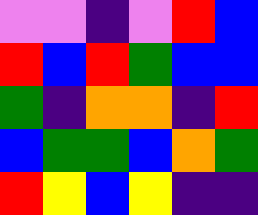[["violet", "violet", "indigo", "violet", "red", "blue"], ["red", "blue", "red", "green", "blue", "blue"], ["green", "indigo", "orange", "orange", "indigo", "red"], ["blue", "green", "green", "blue", "orange", "green"], ["red", "yellow", "blue", "yellow", "indigo", "indigo"]]